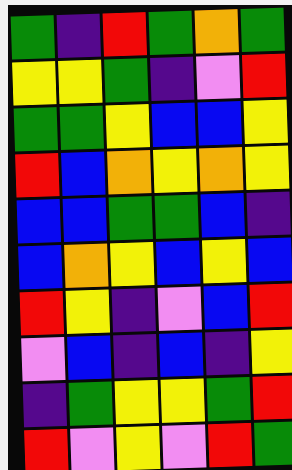[["green", "indigo", "red", "green", "orange", "green"], ["yellow", "yellow", "green", "indigo", "violet", "red"], ["green", "green", "yellow", "blue", "blue", "yellow"], ["red", "blue", "orange", "yellow", "orange", "yellow"], ["blue", "blue", "green", "green", "blue", "indigo"], ["blue", "orange", "yellow", "blue", "yellow", "blue"], ["red", "yellow", "indigo", "violet", "blue", "red"], ["violet", "blue", "indigo", "blue", "indigo", "yellow"], ["indigo", "green", "yellow", "yellow", "green", "red"], ["red", "violet", "yellow", "violet", "red", "green"]]